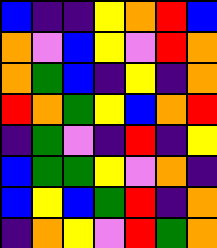[["blue", "indigo", "indigo", "yellow", "orange", "red", "blue"], ["orange", "violet", "blue", "yellow", "violet", "red", "orange"], ["orange", "green", "blue", "indigo", "yellow", "indigo", "orange"], ["red", "orange", "green", "yellow", "blue", "orange", "red"], ["indigo", "green", "violet", "indigo", "red", "indigo", "yellow"], ["blue", "green", "green", "yellow", "violet", "orange", "indigo"], ["blue", "yellow", "blue", "green", "red", "indigo", "orange"], ["indigo", "orange", "yellow", "violet", "red", "green", "orange"]]